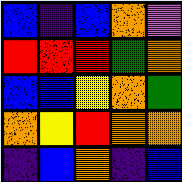[["blue", "indigo", "blue", "orange", "violet"], ["red", "red", "red", "green", "orange"], ["blue", "blue", "yellow", "orange", "green"], ["orange", "yellow", "red", "orange", "orange"], ["indigo", "blue", "orange", "indigo", "blue"]]